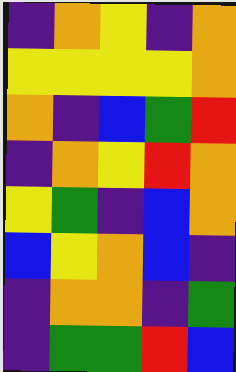[["indigo", "orange", "yellow", "indigo", "orange"], ["yellow", "yellow", "yellow", "yellow", "orange"], ["orange", "indigo", "blue", "green", "red"], ["indigo", "orange", "yellow", "red", "orange"], ["yellow", "green", "indigo", "blue", "orange"], ["blue", "yellow", "orange", "blue", "indigo"], ["indigo", "orange", "orange", "indigo", "green"], ["indigo", "green", "green", "red", "blue"]]